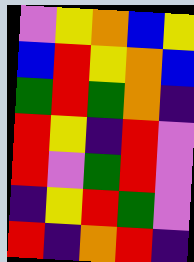[["violet", "yellow", "orange", "blue", "yellow"], ["blue", "red", "yellow", "orange", "blue"], ["green", "red", "green", "orange", "indigo"], ["red", "yellow", "indigo", "red", "violet"], ["red", "violet", "green", "red", "violet"], ["indigo", "yellow", "red", "green", "violet"], ["red", "indigo", "orange", "red", "indigo"]]